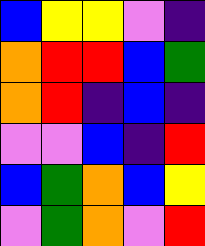[["blue", "yellow", "yellow", "violet", "indigo"], ["orange", "red", "red", "blue", "green"], ["orange", "red", "indigo", "blue", "indigo"], ["violet", "violet", "blue", "indigo", "red"], ["blue", "green", "orange", "blue", "yellow"], ["violet", "green", "orange", "violet", "red"]]